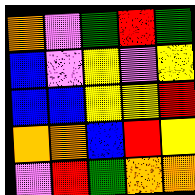[["orange", "violet", "green", "red", "green"], ["blue", "violet", "yellow", "violet", "yellow"], ["blue", "blue", "yellow", "yellow", "red"], ["orange", "orange", "blue", "red", "yellow"], ["violet", "red", "green", "orange", "orange"]]